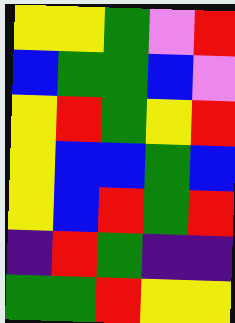[["yellow", "yellow", "green", "violet", "red"], ["blue", "green", "green", "blue", "violet"], ["yellow", "red", "green", "yellow", "red"], ["yellow", "blue", "blue", "green", "blue"], ["yellow", "blue", "red", "green", "red"], ["indigo", "red", "green", "indigo", "indigo"], ["green", "green", "red", "yellow", "yellow"]]